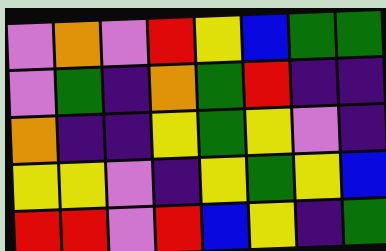[["violet", "orange", "violet", "red", "yellow", "blue", "green", "green"], ["violet", "green", "indigo", "orange", "green", "red", "indigo", "indigo"], ["orange", "indigo", "indigo", "yellow", "green", "yellow", "violet", "indigo"], ["yellow", "yellow", "violet", "indigo", "yellow", "green", "yellow", "blue"], ["red", "red", "violet", "red", "blue", "yellow", "indigo", "green"]]